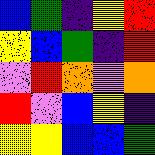[["blue", "green", "indigo", "yellow", "red"], ["yellow", "blue", "green", "indigo", "red"], ["violet", "red", "orange", "violet", "orange"], ["red", "violet", "blue", "yellow", "indigo"], ["yellow", "yellow", "blue", "blue", "green"]]